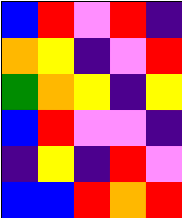[["blue", "red", "violet", "red", "indigo"], ["orange", "yellow", "indigo", "violet", "red"], ["green", "orange", "yellow", "indigo", "yellow"], ["blue", "red", "violet", "violet", "indigo"], ["indigo", "yellow", "indigo", "red", "violet"], ["blue", "blue", "red", "orange", "red"]]